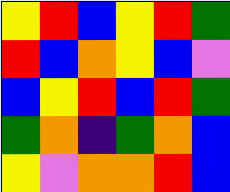[["yellow", "red", "blue", "yellow", "red", "green"], ["red", "blue", "orange", "yellow", "blue", "violet"], ["blue", "yellow", "red", "blue", "red", "green"], ["green", "orange", "indigo", "green", "orange", "blue"], ["yellow", "violet", "orange", "orange", "red", "blue"]]